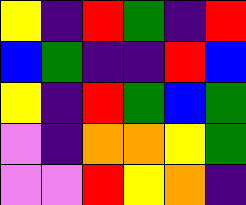[["yellow", "indigo", "red", "green", "indigo", "red"], ["blue", "green", "indigo", "indigo", "red", "blue"], ["yellow", "indigo", "red", "green", "blue", "green"], ["violet", "indigo", "orange", "orange", "yellow", "green"], ["violet", "violet", "red", "yellow", "orange", "indigo"]]